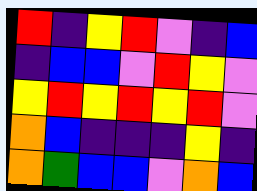[["red", "indigo", "yellow", "red", "violet", "indigo", "blue"], ["indigo", "blue", "blue", "violet", "red", "yellow", "violet"], ["yellow", "red", "yellow", "red", "yellow", "red", "violet"], ["orange", "blue", "indigo", "indigo", "indigo", "yellow", "indigo"], ["orange", "green", "blue", "blue", "violet", "orange", "blue"]]